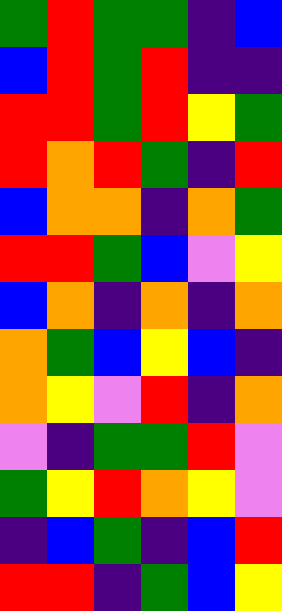[["green", "red", "green", "green", "indigo", "blue"], ["blue", "red", "green", "red", "indigo", "indigo"], ["red", "red", "green", "red", "yellow", "green"], ["red", "orange", "red", "green", "indigo", "red"], ["blue", "orange", "orange", "indigo", "orange", "green"], ["red", "red", "green", "blue", "violet", "yellow"], ["blue", "orange", "indigo", "orange", "indigo", "orange"], ["orange", "green", "blue", "yellow", "blue", "indigo"], ["orange", "yellow", "violet", "red", "indigo", "orange"], ["violet", "indigo", "green", "green", "red", "violet"], ["green", "yellow", "red", "orange", "yellow", "violet"], ["indigo", "blue", "green", "indigo", "blue", "red"], ["red", "red", "indigo", "green", "blue", "yellow"]]